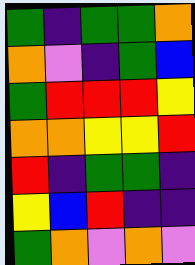[["green", "indigo", "green", "green", "orange"], ["orange", "violet", "indigo", "green", "blue"], ["green", "red", "red", "red", "yellow"], ["orange", "orange", "yellow", "yellow", "red"], ["red", "indigo", "green", "green", "indigo"], ["yellow", "blue", "red", "indigo", "indigo"], ["green", "orange", "violet", "orange", "violet"]]